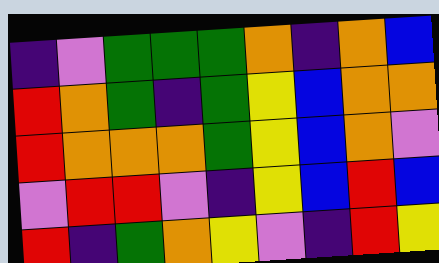[["indigo", "violet", "green", "green", "green", "orange", "indigo", "orange", "blue"], ["red", "orange", "green", "indigo", "green", "yellow", "blue", "orange", "orange"], ["red", "orange", "orange", "orange", "green", "yellow", "blue", "orange", "violet"], ["violet", "red", "red", "violet", "indigo", "yellow", "blue", "red", "blue"], ["red", "indigo", "green", "orange", "yellow", "violet", "indigo", "red", "yellow"]]